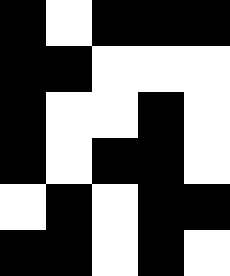[["black", "white", "black", "black", "black"], ["black", "black", "white", "white", "white"], ["black", "white", "white", "black", "white"], ["black", "white", "black", "black", "white"], ["white", "black", "white", "black", "black"], ["black", "black", "white", "black", "white"]]